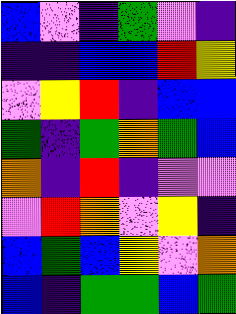[["blue", "violet", "indigo", "green", "violet", "indigo"], ["indigo", "indigo", "blue", "blue", "red", "yellow"], ["violet", "yellow", "red", "indigo", "blue", "blue"], ["green", "indigo", "green", "orange", "green", "blue"], ["orange", "indigo", "red", "indigo", "violet", "violet"], ["violet", "red", "orange", "violet", "yellow", "indigo"], ["blue", "green", "blue", "yellow", "violet", "orange"], ["blue", "indigo", "green", "green", "blue", "green"]]